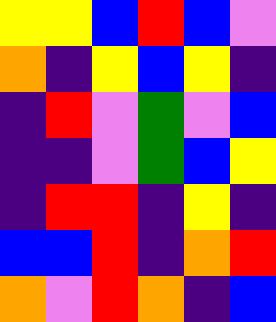[["yellow", "yellow", "blue", "red", "blue", "violet"], ["orange", "indigo", "yellow", "blue", "yellow", "indigo"], ["indigo", "red", "violet", "green", "violet", "blue"], ["indigo", "indigo", "violet", "green", "blue", "yellow"], ["indigo", "red", "red", "indigo", "yellow", "indigo"], ["blue", "blue", "red", "indigo", "orange", "red"], ["orange", "violet", "red", "orange", "indigo", "blue"]]